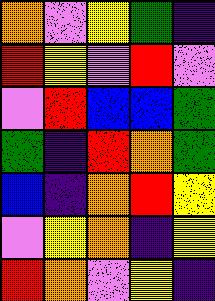[["orange", "violet", "yellow", "green", "indigo"], ["red", "yellow", "violet", "red", "violet"], ["violet", "red", "blue", "blue", "green"], ["green", "indigo", "red", "orange", "green"], ["blue", "indigo", "orange", "red", "yellow"], ["violet", "yellow", "orange", "indigo", "yellow"], ["red", "orange", "violet", "yellow", "indigo"]]